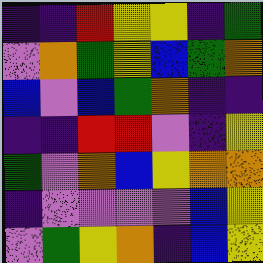[["indigo", "indigo", "red", "yellow", "yellow", "indigo", "green"], ["violet", "orange", "green", "yellow", "blue", "green", "orange"], ["blue", "violet", "blue", "green", "orange", "indigo", "indigo"], ["indigo", "indigo", "red", "red", "violet", "indigo", "yellow"], ["green", "violet", "orange", "blue", "yellow", "orange", "orange"], ["indigo", "violet", "violet", "violet", "violet", "blue", "yellow"], ["violet", "green", "yellow", "orange", "indigo", "blue", "yellow"]]